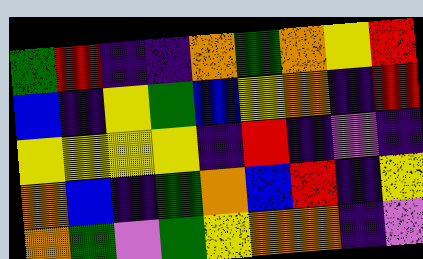[["green", "red", "indigo", "indigo", "orange", "green", "orange", "yellow", "red"], ["blue", "indigo", "yellow", "green", "blue", "yellow", "orange", "indigo", "red"], ["yellow", "yellow", "yellow", "yellow", "indigo", "red", "indigo", "violet", "indigo"], ["orange", "blue", "indigo", "green", "orange", "blue", "red", "indigo", "yellow"], ["orange", "green", "violet", "green", "yellow", "orange", "orange", "indigo", "violet"]]